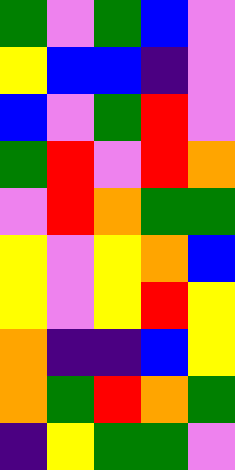[["green", "violet", "green", "blue", "violet"], ["yellow", "blue", "blue", "indigo", "violet"], ["blue", "violet", "green", "red", "violet"], ["green", "red", "violet", "red", "orange"], ["violet", "red", "orange", "green", "green"], ["yellow", "violet", "yellow", "orange", "blue"], ["yellow", "violet", "yellow", "red", "yellow"], ["orange", "indigo", "indigo", "blue", "yellow"], ["orange", "green", "red", "orange", "green"], ["indigo", "yellow", "green", "green", "violet"]]